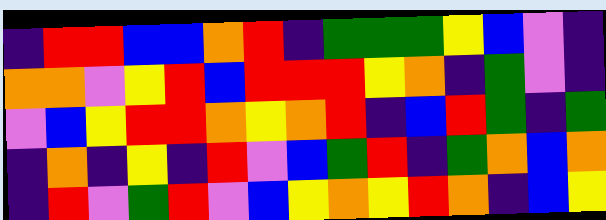[["indigo", "red", "red", "blue", "blue", "orange", "red", "indigo", "green", "green", "green", "yellow", "blue", "violet", "indigo"], ["orange", "orange", "violet", "yellow", "red", "blue", "red", "red", "red", "yellow", "orange", "indigo", "green", "violet", "indigo"], ["violet", "blue", "yellow", "red", "red", "orange", "yellow", "orange", "red", "indigo", "blue", "red", "green", "indigo", "green"], ["indigo", "orange", "indigo", "yellow", "indigo", "red", "violet", "blue", "green", "red", "indigo", "green", "orange", "blue", "orange"], ["indigo", "red", "violet", "green", "red", "violet", "blue", "yellow", "orange", "yellow", "red", "orange", "indigo", "blue", "yellow"]]